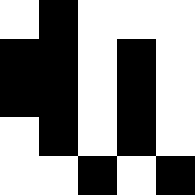[["white", "black", "white", "white", "white"], ["black", "black", "white", "black", "white"], ["black", "black", "white", "black", "white"], ["white", "black", "white", "black", "white"], ["white", "white", "black", "white", "black"]]